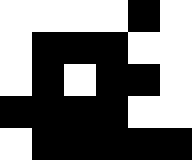[["white", "white", "white", "white", "black", "white"], ["white", "black", "black", "black", "white", "white"], ["white", "black", "white", "black", "black", "white"], ["black", "black", "black", "black", "white", "white"], ["white", "black", "black", "black", "black", "black"]]